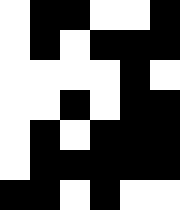[["white", "black", "black", "white", "white", "black"], ["white", "black", "white", "black", "black", "black"], ["white", "white", "white", "white", "black", "white"], ["white", "white", "black", "white", "black", "black"], ["white", "black", "white", "black", "black", "black"], ["white", "black", "black", "black", "black", "black"], ["black", "black", "white", "black", "white", "white"]]